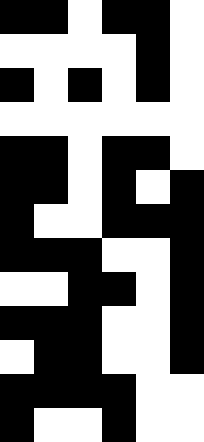[["black", "black", "white", "black", "black", "white"], ["white", "white", "white", "white", "black", "white"], ["black", "white", "black", "white", "black", "white"], ["white", "white", "white", "white", "white", "white"], ["black", "black", "white", "black", "black", "white"], ["black", "black", "white", "black", "white", "black"], ["black", "white", "white", "black", "black", "black"], ["black", "black", "black", "white", "white", "black"], ["white", "white", "black", "black", "white", "black"], ["black", "black", "black", "white", "white", "black"], ["white", "black", "black", "white", "white", "black"], ["black", "black", "black", "black", "white", "white"], ["black", "white", "white", "black", "white", "white"]]